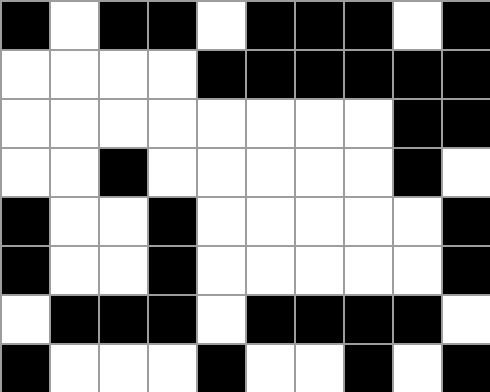[["black", "white", "black", "black", "white", "black", "black", "black", "white", "black"], ["white", "white", "white", "white", "black", "black", "black", "black", "black", "black"], ["white", "white", "white", "white", "white", "white", "white", "white", "black", "black"], ["white", "white", "black", "white", "white", "white", "white", "white", "black", "white"], ["black", "white", "white", "black", "white", "white", "white", "white", "white", "black"], ["black", "white", "white", "black", "white", "white", "white", "white", "white", "black"], ["white", "black", "black", "black", "white", "black", "black", "black", "black", "white"], ["black", "white", "white", "white", "black", "white", "white", "black", "white", "black"]]